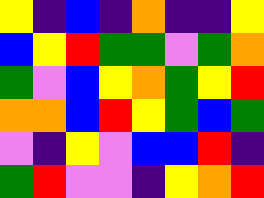[["yellow", "indigo", "blue", "indigo", "orange", "indigo", "indigo", "yellow"], ["blue", "yellow", "red", "green", "green", "violet", "green", "orange"], ["green", "violet", "blue", "yellow", "orange", "green", "yellow", "red"], ["orange", "orange", "blue", "red", "yellow", "green", "blue", "green"], ["violet", "indigo", "yellow", "violet", "blue", "blue", "red", "indigo"], ["green", "red", "violet", "violet", "indigo", "yellow", "orange", "red"]]